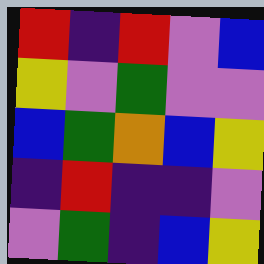[["red", "indigo", "red", "violet", "blue"], ["yellow", "violet", "green", "violet", "violet"], ["blue", "green", "orange", "blue", "yellow"], ["indigo", "red", "indigo", "indigo", "violet"], ["violet", "green", "indigo", "blue", "yellow"]]